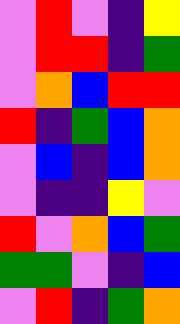[["violet", "red", "violet", "indigo", "yellow"], ["violet", "red", "red", "indigo", "green"], ["violet", "orange", "blue", "red", "red"], ["red", "indigo", "green", "blue", "orange"], ["violet", "blue", "indigo", "blue", "orange"], ["violet", "indigo", "indigo", "yellow", "violet"], ["red", "violet", "orange", "blue", "green"], ["green", "green", "violet", "indigo", "blue"], ["violet", "red", "indigo", "green", "orange"]]